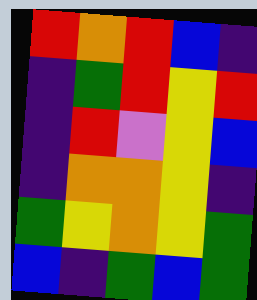[["red", "orange", "red", "blue", "indigo"], ["indigo", "green", "red", "yellow", "red"], ["indigo", "red", "violet", "yellow", "blue"], ["indigo", "orange", "orange", "yellow", "indigo"], ["green", "yellow", "orange", "yellow", "green"], ["blue", "indigo", "green", "blue", "green"]]